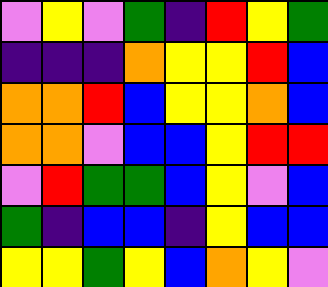[["violet", "yellow", "violet", "green", "indigo", "red", "yellow", "green"], ["indigo", "indigo", "indigo", "orange", "yellow", "yellow", "red", "blue"], ["orange", "orange", "red", "blue", "yellow", "yellow", "orange", "blue"], ["orange", "orange", "violet", "blue", "blue", "yellow", "red", "red"], ["violet", "red", "green", "green", "blue", "yellow", "violet", "blue"], ["green", "indigo", "blue", "blue", "indigo", "yellow", "blue", "blue"], ["yellow", "yellow", "green", "yellow", "blue", "orange", "yellow", "violet"]]